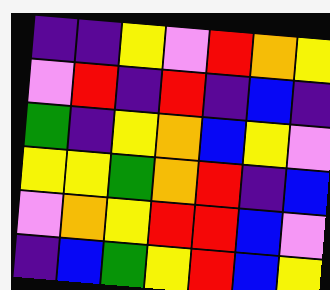[["indigo", "indigo", "yellow", "violet", "red", "orange", "yellow"], ["violet", "red", "indigo", "red", "indigo", "blue", "indigo"], ["green", "indigo", "yellow", "orange", "blue", "yellow", "violet"], ["yellow", "yellow", "green", "orange", "red", "indigo", "blue"], ["violet", "orange", "yellow", "red", "red", "blue", "violet"], ["indigo", "blue", "green", "yellow", "red", "blue", "yellow"]]